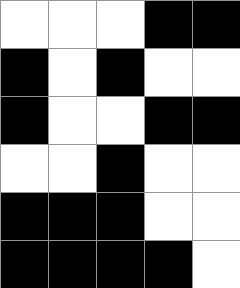[["white", "white", "white", "black", "black"], ["black", "white", "black", "white", "white"], ["black", "white", "white", "black", "black"], ["white", "white", "black", "white", "white"], ["black", "black", "black", "white", "white"], ["black", "black", "black", "black", "white"]]